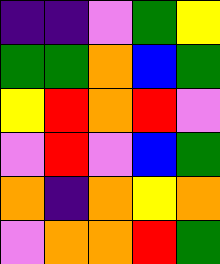[["indigo", "indigo", "violet", "green", "yellow"], ["green", "green", "orange", "blue", "green"], ["yellow", "red", "orange", "red", "violet"], ["violet", "red", "violet", "blue", "green"], ["orange", "indigo", "orange", "yellow", "orange"], ["violet", "orange", "orange", "red", "green"]]